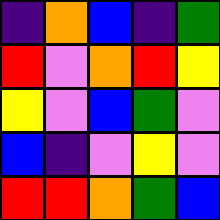[["indigo", "orange", "blue", "indigo", "green"], ["red", "violet", "orange", "red", "yellow"], ["yellow", "violet", "blue", "green", "violet"], ["blue", "indigo", "violet", "yellow", "violet"], ["red", "red", "orange", "green", "blue"]]